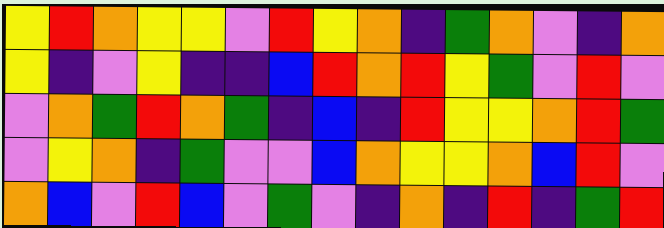[["yellow", "red", "orange", "yellow", "yellow", "violet", "red", "yellow", "orange", "indigo", "green", "orange", "violet", "indigo", "orange"], ["yellow", "indigo", "violet", "yellow", "indigo", "indigo", "blue", "red", "orange", "red", "yellow", "green", "violet", "red", "violet"], ["violet", "orange", "green", "red", "orange", "green", "indigo", "blue", "indigo", "red", "yellow", "yellow", "orange", "red", "green"], ["violet", "yellow", "orange", "indigo", "green", "violet", "violet", "blue", "orange", "yellow", "yellow", "orange", "blue", "red", "violet"], ["orange", "blue", "violet", "red", "blue", "violet", "green", "violet", "indigo", "orange", "indigo", "red", "indigo", "green", "red"]]